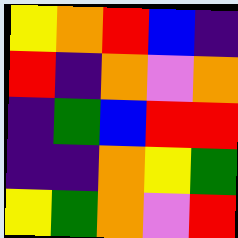[["yellow", "orange", "red", "blue", "indigo"], ["red", "indigo", "orange", "violet", "orange"], ["indigo", "green", "blue", "red", "red"], ["indigo", "indigo", "orange", "yellow", "green"], ["yellow", "green", "orange", "violet", "red"]]